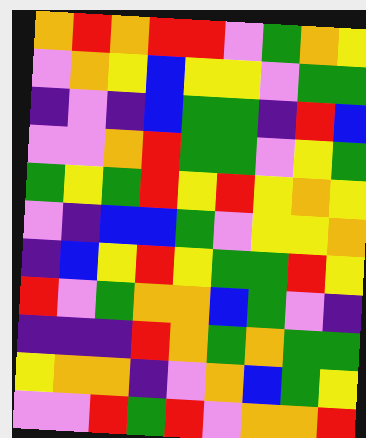[["orange", "red", "orange", "red", "red", "violet", "green", "orange", "yellow"], ["violet", "orange", "yellow", "blue", "yellow", "yellow", "violet", "green", "green"], ["indigo", "violet", "indigo", "blue", "green", "green", "indigo", "red", "blue"], ["violet", "violet", "orange", "red", "green", "green", "violet", "yellow", "green"], ["green", "yellow", "green", "red", "yellow", "red", "yellow", "orange", "yellow"], ["violet", "indigo", "blue", "blue", "green", "violet", "yellow", "yellow", "orange"], ["indigo", "blue", "yellow", "red", "yellow", "green", "green", "red", "yellow"], ["red", "violet", "green", "orange", "orange", "blue", "green", "violet", "indigo"], ["indigo", "indigo", "indigo", "red", "orange", "green", "orange", "green", "green"], ["yellow", "orange", "orange", "indigo", "violet", "orange", "blue", "green", "yellow"], ["violet", "violet", "red", "green", "red", "violet", "orange", "orange", "red"]]